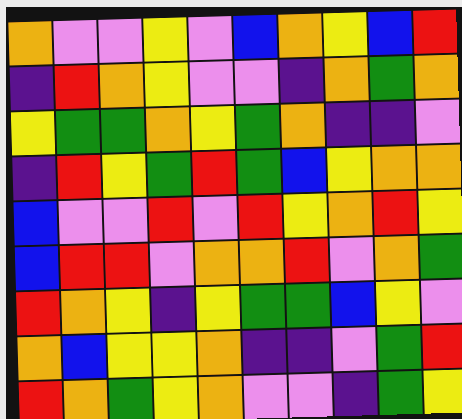[["orange", "violet", "violet", "yellow", "violet", "blue", "orange", "yellow", "blue", "red"], ["indigo", "red", "orange", "yellow", "violet", "violet", "indigo", "orange", "green", "orange"], ["yellow", "green", "green", "orange", "yellow", "green", "orange", "indigo", "indigo", "violet"], ["indigo", "red", "yellow", "green", "red", "green", "blue", "yellow", "orange", "orange"], ["blue", "violet", "violet", "red", "violet", "red", "yellow", "orange", "red", "yellow"], ["blue", "red", "red", "violet", "orange", "orange", "red", "violet", "orange", "green"], ["red", "orange", "yellow", "indigo", "yellow", "green", "green", "blue", "yellow", "violet"], ["orange", "blue", "yellow", "yellow", "orange", "indigo", "indigo", "violet", "green", "red"], ["red", "orange", "green", "yellow", "orange", "violet", "violet", "indigo", "green", "yellow"]]